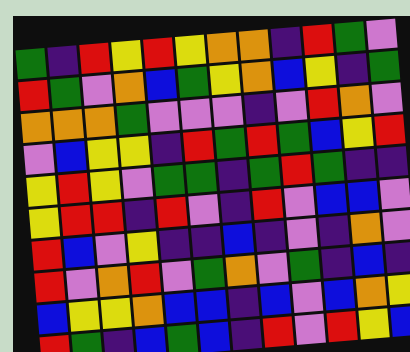[["green", "indigo", "red", "yellow", "red", "yellow", "orange", "orange", "indigo", "red", "green", "violet"], ["red", "green", "violet", "orange", "blue", "green", "yellow", "orange", "blue", "yellow", "indigo", "green"], ["orange", "orange", "orange", "green", "violet", "violet", "violet", "indigo", "violet", "red", "orange", "violet"], ["violet", "blue", "yellow", "yellow", "indigo", "red", "green", "red", "green", "blue", "yellow", "red"], ["yellow", "red", "yellow", "violet", "green", "green", "indigo", "green", "red", "green", "indigo", "indigo"], ["yellow", "red", "red", "indigo", "red", "violet", "indigo", "red", "violet", "blue", "blue", "violet"], ["red", "blue", "violet", "yellow", "indigo", "indigo", "blue", "indigo", "violet", "indigo", "orange", "violet"], ["red", "violet", "orange", "red", "violet", "green", "orange", "violet", "green", "indigo", "blue", "indigo"], ["blue", "yellow", "yellow", "orange", "blue", "blue", "indigo", "blue", "violet", "blue", "orange", "yellow"], ["red", "green", "indigo", "blue", "green", "blue", "indigo", "red", "violet", "red", "yellow", "blue"]]